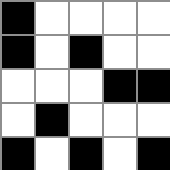[["black", "white", "white", "white", "white"], ["black", "white", "black", "white", "white"], ["white", "white", "white", "black", "black"], ["white", "black", "white", "white", "white"], ["black", "white", "black", "white", "black"]]